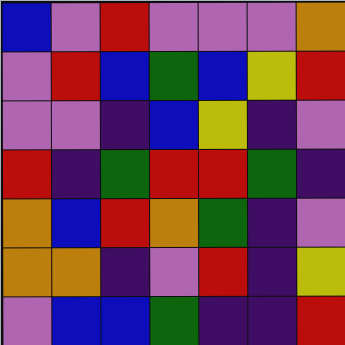[["blue", "violet", "red", "violet", "violet", "violet", "orange"], ["violet", "red", "blue", "green", "blue", "yellow", "red"], ["violet", "violet", "indigo", "blue", "yellow", "indigo", "violet"], ["red", "indigo", "green", "red", "red", "green", "indigo"], ["orange", "blue", "red", "orange", "green", "indigo", "violet"], ["orange", "orange", "indigo", "violet", "red", "indigo", "yellow"], ["violet", "blue", "blue", "green", "indigo", "indigo", "red"]]